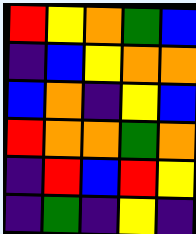[["red", "yellow", "orange", "green", "blue"], ["indigo", "blue", "yellow", "orange", "orange"], ["blue", "orange", "indigo", "yellow", "blue"], ["red", "orange", "orange", "green", "orange"], ["indigo", "red", "blue", "red", "yellow"], ["indigo", "green", "indigo", "yellow", "indigo"]]